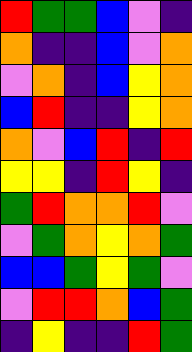[["red", "green", "green", "blue", "violet", "indigo"], ["orange", "indigo", "indigo", "blue", "violet", "orange"], ["violet", "orange", "indigo", "blue", "yellow", "orange"], ["blue", "red", "indigo", "indigo", "yellow", "orange"], ["orange", "violet", "blue", "red", "indigo", "red"], ["yellow", "yellow", "indigo", "red", "yellow", "indigo"], ["green", "red", "orange", "orange", "red", "violet"], ["violet", "green", "orange", "yellow", "orange", "green"], ["blue", "blue", "green", "yellow", "green", "violet"], ["violet", "red", "red", "orange", "blue", "green"], ["indigo", "yellow", "indigo", "indigo", "red", "green"]]